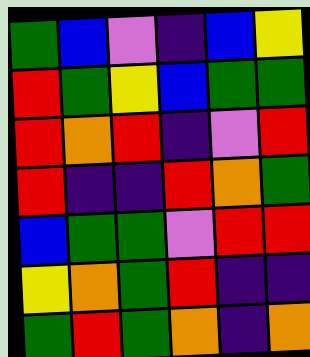[["green", "blue", "violet", "indigo", "blue", "yellow"], ["red", "green", "yellow", "blue", "green", "green"], ["red", "orange", "red", "indigo", "violet", "red"], ["red", "indigo", "indigo", "red", "orange", "green"], ["blue", "green", "green", "violet", "red", "red"], ["yellow", "orange", "green", "red", "indigo", "indigo"], ["green", "red", "green", "orange", "indigo", "orange"]]